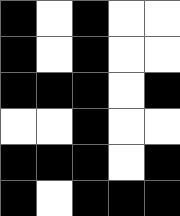[["black", "white", "black", "white", "white"], ["black", "white", "black", "white", "white"], ["black", "black", "black", "white", "black"], ["white", "white", "black", "white", "white"], ["black", "black", "black", "white", "black"], ["black", "white", "black", "black", "black"]]